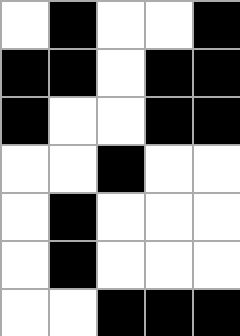[["white", "black", "white", "white", "black"], ["black", "black", "white", "black", "black"], ["black", "white", "white", "black", "black"], ["white", "white", "black", "white", "white"], ["white", "black", "white", "white", "white"], ["white", "black", "white", "white", "white"], ["white", "white", "black", "black", "black"]]